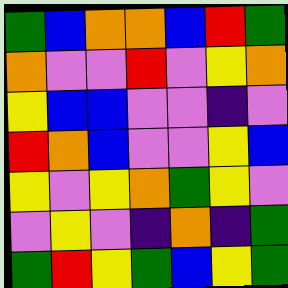[["green", "blue", "orange", "orange", "blue", "red", "green"], ["orange", "violet", "violet", "red", "violet", "yellow", "orange"], ["yellow", "blue", "blue", "violet", "violet", "indigo", "violet"], ["red", "orange", "blue", "violet", "violet", "yellow", "blue"], ["yellow", "violet", "yellow", "orange", "green", "yellow", "violet"], ["violet", "yellow", "violet", "indigo", "orange", "indigo", "green"], ["green", "red", "yellow", "green", "blue", "yellow", "green"]]